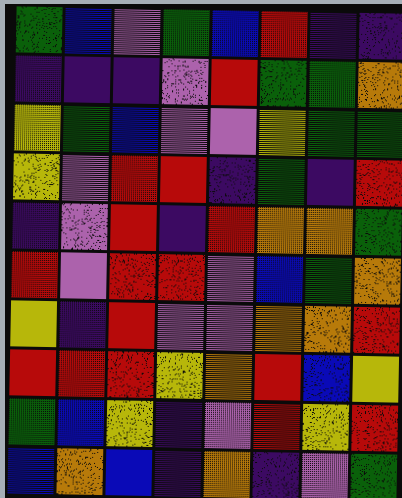[["green", "blue", "violet", "green", "blue", "red", "indigo", "indigo"], ["indigo", "indigo", "indigo", "violet", "red", "green", "green", "orange"], ["yellow", "green", "blue", "violet", "violet", "yellow", "green", "green"], ["yellow", "violet", "red", "red", "indigo", "green", "indigo", "red"], ["indigo", "violet", "red", "indigo", "red", "orange", "orange", "green"], ["red", "violet", "red", "red", "violet", "blue", "green", "orange"], ["yellow", "indigo", "red", "violet", "violet", "orange", "orange", "red"], ["red", "red", "red", "yellow", "orange", "red", "blue", "yellow"], ["green", "blue", "yellow", "indigo", "violet", "red", "yellow", "red"], ["blue", "orange", "blue", "indigo", "orange", "indigo", "violet", "green"]]